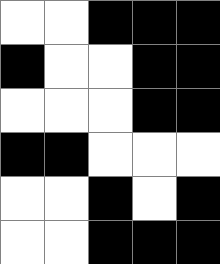[["white", "white", "black", "black", "black"], ["black", "white", "white", "black", "black"], ["white", "white", "white", "black", "black"], ["black", "black", "white", "white", "white"], ["white", "white", "black", "white", "black"], ["white", "white", "black", "black", "black"]]